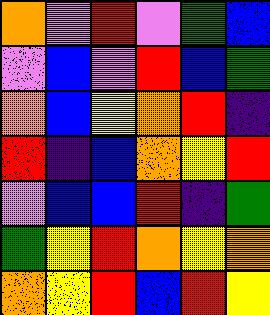[["orange", "violet", "red", "violet", "green", "blue"], ["violet", "blue", "violet", "red", "blue", "green"], ["orange", "blue", "yellow", "orange", "red", "indigo"], ["red", "indigo", "blue", "orange", "yellow", "red"], ["violet", "blue", "blue", "red", "indigo", "green"], ["green", "yellow", "red", "orange", "yellow", "orange"], ["orange", "yellow", "red", "blue", "red", "yellow"]]